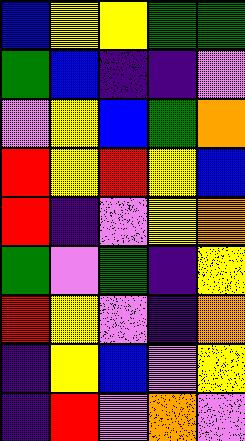[["blue", "yellow", "yellow", "green", "green"], ["green", "blue", "indigo", "indigo", "violet"], ["violet", "yellow", "blue", "green", "orange"], ["red", "yellow", "red", "yellow", "blue"], ["red", "indigo", "violet", "yellow", "orange"], ["green", "violet", "green", "indigo", "yellow"], ["red", "yellow", "violet", "indigo", "orange"], ["indigo", "yellow", "blue", "violet", "yellow"], ["indigo", "red", "violet", "orange", "violet"]]